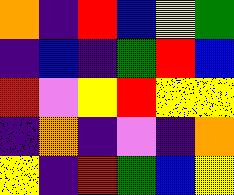[["orange", "indigo", "red", "blue", "yellow", "green"], ["indigo", "blue", "indigo", "green", "red", "blue"], ["red", "violet", "yellow", "red", "yellow", "yellow"], ["indigo", "orange", "indigo", "violet", "indigo", "orange"], ["yellow", "indigo", "red", "green", "blue", "yellow"]]